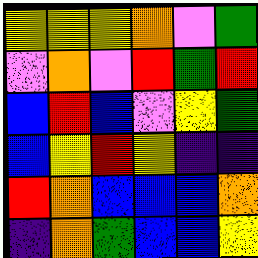[["yellow", "yellow", "yellow", "orange", "violet", "green"], ["violet", "orange", "violet", "red", "green", "red"], ["blue", "red", "blue", "violet", "yellow", "green"], ["blue", "yellow", "red", "yellow", "indigo", "indigo"], ["red", "orange", "blue", "blue", "blue", "orange"], ["indigo", "orange", "green", "blue", "blue", "yellow"]]